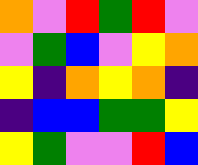[["orange", "violet", "red", "green", "red", "violet"], ["violet", "green", "blue", "violet", "yellow", "orange"], ["yellow", "indigo", "orange", "yellow", "orange", "indigo"], ["indigo", "blue", "blue", "green", "green", "yellow"], ["yellow", "green", "violet", "violet", "red", "blue"]]